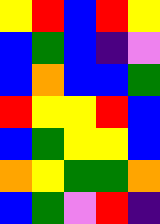[["yellow", "red", "blue", "red", "yellow"], ["blue", "green", "blue", "indigo", "violet"], ["blue", "orange", "blue", "blue", "green"], ["red", "yellow", "yellow", "red", "blue"], ["blue", "green", "yellow", "yellow", "blue"], ["orange", "yellow", "green", "green", "orange"], ["blue", "green", "violet", "red", "indigo"]]